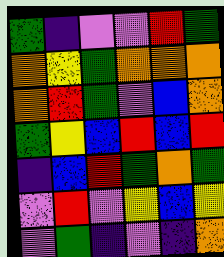[["green", "indigo", "violet", "violet", "red", "green"], ["orange", "yellow", "green", "orange", "orange", "orange"], ["orange", "red", "green", "violet", "blue", "orange"], ["green", "yellow", "blue", "red", "blue", "red"], ["indigo", "blue", "red", "green", "orange", "green"], ["violet", "red", "violet", "yellow", "blue", "yellow"], ["violet", "green", "indigo", "violet", "indigo", "orange"]]